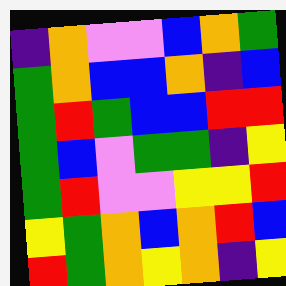[["indigo", "orange", "violet", "violet", "blue", "orange", "green"], ["green", "orange", "blue", "blue", "orange", "indigo", "blue"], ["green", "red", "green", "blue", "blue", "red", "red"], ["green", "blue", "violet", "green", "green", "indigo", "yellow"], ["green", "red", "violet", "violet", "yellow", "yellow", "red"], ["yellow", "green", "orange", "blue", "orange", "red", "blue"], ["red", "green", "orange", "yellow", "orange", "indigo", "yellow"]]